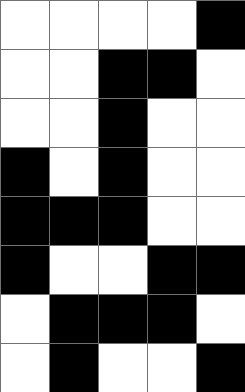[["white", "white", "white", "white", "black"], ["white", "white", "black", "black", "white"], ["white", "white", "black", "white", "white"], ["black", "white", "black", "white", "white"], ["black", "black", "black", "white", "white"], ["black", "white", "white", "black", "black"], ["white", "black", "black", "black", "white"], ["white", "black", "white", "white", "black"]]